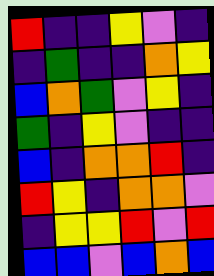[["red", "indigo", "indigo", "yellow", "violet", "indigo"], ["indigo", "green", "indigo", "indigo", "orange", "yellow"], ["blue", "orange", "green", "violet", "yellow", "indigo"], ["green", "indigo", "yellow", "violet", "indigo", "indigo"], ["blue", "indigo", "orange", "orange", "red", "indigo"], ["red", "yellow", "indigo", "orange", "orange", "violet"], ["indigo", "yellow", "yellow", "red", "violet", "red"], ["blue", "blue", "violet", "blue", "orange", "blue"]]